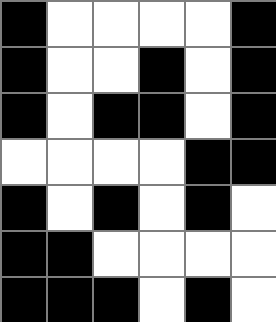[["black", "white", "white", "white", "white", "black"], ["black", "white", "white", "black", "white", "black"], ["black", "white", "black", "black", "white", "black"], ["white", "white", "white", "white", "black", "black"], ["black", "white", "black", "white", "black", "white"], ["black", "black", "white", "white", "white", "white"], ["black", "black", "black", "white", "black", "white"]]